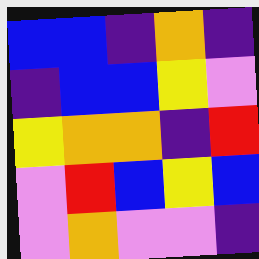[["blue", "blue", "indigo", "orange", "indigo"], ["indigo", "blue", "blue", "yellow", "violet"], ["yellow", "orange", "orange", "indigo", "red"], ["violet", "red", "blue", "yellow", "blue"], ["violet", "orange", "violet", "violet", "indigo"]]